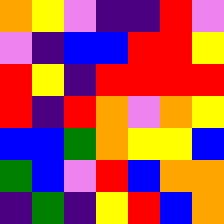[["orange", "yellow", "violet", "indigo", "indigo", "red", "violet"], ["violet", "indigo", "blue", "blue", "red", "red", "yellow"], ["red", "yellow", "indigo", "red", "red", "red", "red"], ["red", "indigo", "red", "orange", "violet", "orange", "yellow"], ["blue", "blue", "green", "orange", "yellow", "yellow", "blue"], ["green", "blue", "violet", "red", "blue", "orange", "orange"], ["indigo", "green", "indigo", "yellow", "red", "blue", "orange"]]